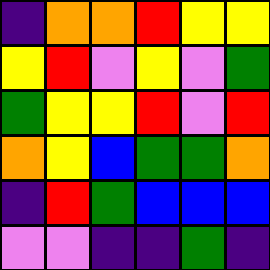[["indigo", "orange", "orange", "red", "yellow", "yellow"], ["yellow", "red", "violet", "yellow", "violet", "green"], ["green", "yellow", "yellow", "red", "violet", "red"], ["orange", "yellow", "blue", "green", "green", "orange"], ["indigo", "red", "green", "blue", "blue", "blue"], ["violet", "violet", "indigo", "indigo", "green", "indigo"]]